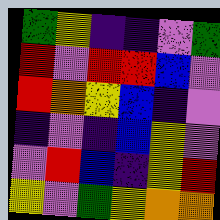[["green", "yellow", "indigo", "indigo", "violet", "green"], ["red", "violet", "red", "red", "blue", "violet"], ["red", "orange", "yellow", "blue", "indigo", "violet"], ["indigo", "violet", "indigo", "blue", "yellow", "violet"], ["violet", "red", "blue", "indigo", "yellow", "red"], ["yellow", "violet", "green", "yellow", "orange", "orange"]]